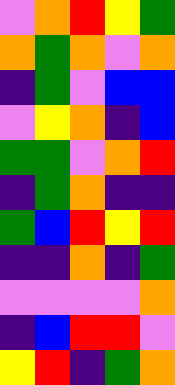[["violet", "orange", "red", "yellow", "green"], ["orange", "green", "orange", "violet", "orange"], ["indigo", "green", "violet", "blue", "blue"], ["violet", "yellow", "orange", "indigo", "blue"], ["green", "green", "violet", "orange", "red"], ["indigo", "green", "orange", "indigo", "indigo"], ["green", "blue", "red", "yellow", "red"], ["indigo", "indigo", "orange", "indigo", "green"], ["violet", "violet", "violet", "violet", "orange"], ["indigo", "blue", "red", "red", "violet"], ["yellow", "red", "indigo", "green", "orange"]]